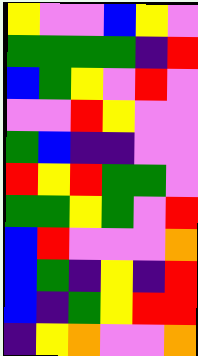[["yellow", "violet", "violet", "blue", "yellow", "violet"], ["green", "green", "green", "green", "indigo", "red"], ["blue", "green", "yellow", "violet", "red", "violet"], ["violet", "violet", "red", "yellow", "violet", "violet"], ["green", "blue", "indigo", "indigo", "violet", "violet"], ["red", "yellow", "red", "green", "green", "violet"], ["green", "green", "yellow", "green", "violet", "red"], ["blue", "red", "violet", "violet", "violet", "orange"], ["blue", "green", "indigo", "yellow", "indigo", "red"], ["blue", "indigo", "green", "yellow", "red", "red"], ["indigo", "yellow", "orange", "violet", "violet", "orange"]]